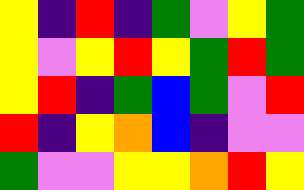[["yellow", "indigo", "red", "indigo", "green", "violet", "yellow", "green"], ["yellow", "violet", "yellow", "red", "yellow", "green", "red", "green"], ["yellow", "red", "indigo", "green", "blue", "green", "violet", "red"], ["red", "indigo", "yellow", "orange", "blue", "indigo", "violet", "violet"], ["green", "violet", "violet", "yellow", "yellow", "orange", "red", "yellow"]]